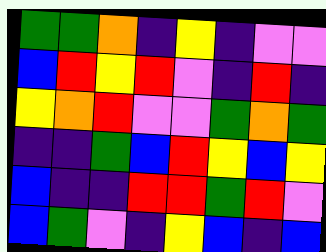[["green", "green", "orange", "indigo", "yellow", "indigo", "violet", "violet"], ["blue", "red", "yellow", "red", "violet", "indigo", "red", "indigo"], ["yellow", "orange", "red", "violet", "violet", "green", "orange", "green"], ["indigo", "indigo", "green", "blue", "red", "yellow", "blue", "yellow"], ["blue", "indigo", "indigo", "red", "red", "green", "red", "violet"], ["blue", "green", "violet", "indigo", "yellow", "blue", "indigo", "blue"]]